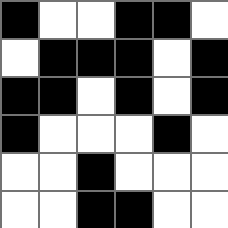[["black", "white", "white", "black", "black", "white"], ["white", "black", "black", "black", "white", "black"], ["black", "black", "white", "black", "white", "black"], ["black", "white", "white", "white", "black", "white"], ["white", "white", "black", "white", "white", "white"], ["white", "white", "black", "black", "white", "white"]]